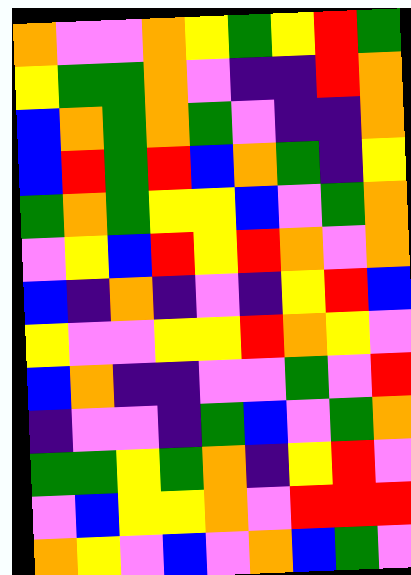[["orange", "violet", "violet", "orange", "yellow", "green", "yellow", "red", "green"], ["yellow", "green", "green", "orange", "violet", "indigo", "indigo", "red", "orange"], ["blue", "orange", "green", "orange", "green", "violet", "indigo", "indigo", "orange"], ["blue", "red", "green", "red", "blue", "orange", "green", "indigo", "yellow"], ["green", "orange", "green", "yellow", "yellow", "blue", "violet", "green", "orange"], ["violet", "yellow", "blue", "red", "yellow", "red", "orange", "violet", "orange"], ["blue", "indigo", "orange", "indigo", "violet", "indigo", "yellow", "red", "blue"], ["yellow", "violet", "violet", "yellow", "yellow", "red", "orange", "yellow", "violet"], ["blue", "orange", "indigo", "indigo", "violet", "violet", "green", "violet", "red"], ["indigo", "violet", "violet", "indigo", "green", "blue", "violet", "green", "orange"], ["green", "green", "yellow", "green", "orange", "indigo", "yellow", "red", "violet"], ["violet", "blue", "yellow", "yellow", "orange", "violet", "red", "red", "red"], ["orange", "yellow", "violet", "blue", "violet", "orange", "blue", "green", "violet"]]